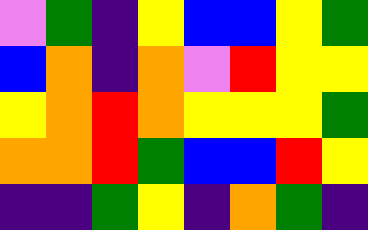[["violet", "green", "indigo", "yellow", "blue", "blue", "yellow", "green"], ["blue", "orange", "indigo", "orange", "violet", "red", "yellow", "yellow"], ["yellow", "orange", "red", "orange", "yellow", "yellow", "yellow", "green"], ["orange", "orange", "red", "green", "blue", "blue", "red", "yellow"], ["indigo", "indigo", "green", "yellow", "indigo", "orange", "green", "indigo"]]